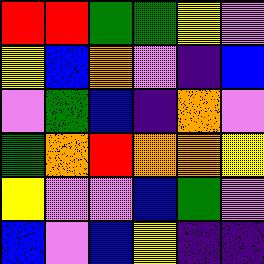[["red", "red", "green", "green", "yellow", "violet"], ["yellow", "blue", "orange", "violet", "indigo", "blue"], ["violet", "green", "blue", "indigo", "orange", "violet"], ["green", "orange", "red", "orange", "orange", "yellow"], ["yellow", "violet", "violet", "blue", "green", "violet"], ["blue", "violet", "blue", "yellow", "indigo", "indigo"]]